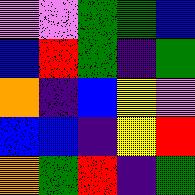[["violet", "violet", "green", "green", "blue"], ["blue", "red", "green", "indigo", "green"], ["orange", "indigo", "blue", "yellow", "violet"], ["blue", "blue", "indigo", "yellow", "red"], ["orange", "green", "red", "indigo", "green"]]